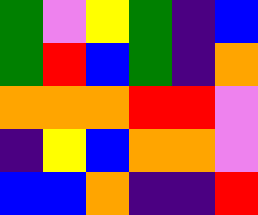[["green", "violet", "yellow", "green", "indigo", "blue"], ["green", "red", "blue", "green", "indigo", "orange"], ["orange", "orange", "orange", "red", "red", "violet"], ["indigo", "yellow", "blue", "orange", "orange", "violet"], ["blue", "blue", "orange", "indigo", "indigo", "red"]]